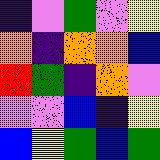[["indigo", "violet", "green", "violet", "yellow"], ["orange", "indigo", "orange", "orange", "blue"], ["red", "green", "indigo", "orange", "violet"], ["violet", "violet", "blue", "indigo", "yellow"], ["blue", "yellow", "green", "blue", "green"]]